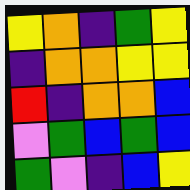[["yellow", "orange", "indigo", "green", "yellow"], ["indigo", "orange", "orange", "yellow", "yellow"], ["red", "indigo", "orange", "orange", "blue"], ["violet", "green", "blue", "green", "blue"], ["green", "violet", "indigo", "blue", "yellow"]]